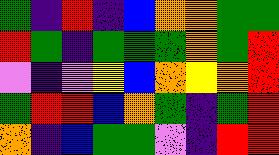[["green", "indigo", "red", "indigo", "blue", "orange", "orange", "green", "green"], ["red", "green", "indigo", "green", "green", "green", "orange", "green", "red"], ["violet", "indigo", "violet", "yellow", "blue", "orange", "yellow", "orange", "red"], ["green", "red", "red", "blue", "orange", "green", "indigo", "green", "red"], ["orange", "indigo", "blue", "green", "green", "violet", "indigo", "red", "red"]]